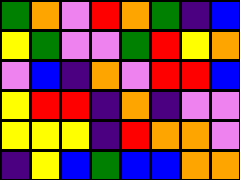[["green", "orange", "violet", "red", "orange", "green", "indigo", "blue"], ["yellow", "green", "violet", "violet", "green", "red", "yellow", "orange"], ["violet", "blue", "indigo", "orange", "violet", "red", "red", "blue"], ["yellow", "red", "red", "indigo", "orange", "indigo", "violet", "violet"], ["yellow", "yellow", "yellow", "indigo", "red", "orange", "orange", "violet"], ["indigo", "yellow", "blue", "green", "blue", "blue", "orange", "orange"]]